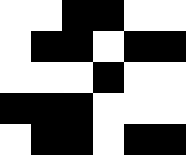[["white", "white", "black", "black", "white", "white"], ["white", "black", "black", "white", "black", "black"], ["white", "white", "white", "black", "white", "white"], ["black", "black", "black", "white", "white", "white"], ["white", "black", "black", "white", "black", "black"]]